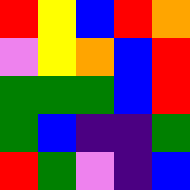[["red", "yellow", "blue", "red", "orange"], ["violet", "yellow", "orange", "blue", "red"], ["green", "green", "green", "blue", "red"], ["green", "blue", "indigo", "indigo", "green"], ["red", "green", "violet", "indigo", "blue"]]